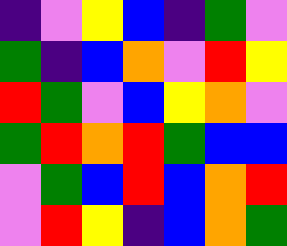[["indigo", "violet", "yellow", "blue", "indigo", "green", "violet"], ["green", "indigo", "blue", "orange", "violet", "red", "yellow"], ["red", "green", "violet", "blue", "yellow", "orange", "violet"], ["green", "red", "orange", "red", "green", "blue", "blue"], ["violet", "green", "blue", "red", "blue", "orange", "red"], ["violet", "red", "yellow", "indigo", "blue", "orange", "green"]]